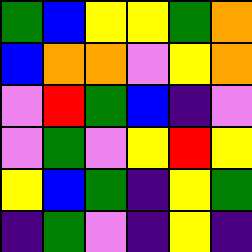[["green", "blue", "yellow", "yellow", "green", "orange"], ["blue", "orange", "orange", "violet", "yellow", "orange"], ["violet", "red", "green", "blue", "indigo", "violet"], ["violet", "green", "violet", "yellow", "red", "yellow"], ["yellow", "blue", "green", "indigo", "yellow", "green"], ["indigo", "green", "violet", "indigo", "yellow", "indigo"]]